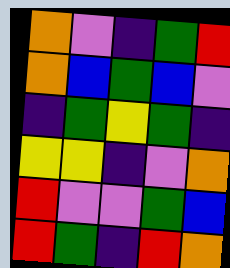[["orange", "violet", "indigo", "green", "red"], ["orange", "blue", "green", "blue", "violet"], ["indigo", "green", "yellow", "green", "indigo"], ["yellow", "yellow", "indigo", "violet", "orange"], ["red", "violet", "violet", "green", "blue"], ["red", "green", "indigo", "red", "orange"]]